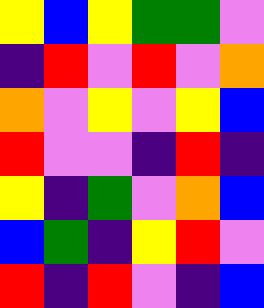[["yellow", "blue", "yellow", "green", "green", "violet"], ["indigo", "red", "violet", "red", "violet", "orange"], ["orange", "violet", "yellow", "violet", "yellow", "blue"], ["red", "violet", "violet", "indigo", "red", "indigo"], ["yellow", "indigo", "green", "violet", "orange", "blue"], ["blue", "green", "indigo", "yellow", "red", "violet"], ["red", "indigo", "red", "violet", "indigo", "blue"]]